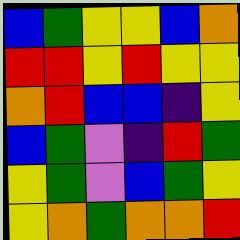[["blue", "green", "yellow", "yellow", "blue", "orange"], ["red", "red", "yellow", "red", "yellow", "yellow"], ["orange", "red", "blue", "blue", "indigo", "yellow"], ["blue", "green", "violet", "indigo", "red", "green"], ["yellow", "green", "violet", "blue", "green", "yellow"], ["yellow", "orange", "green", "orange", "orange", "red"]]